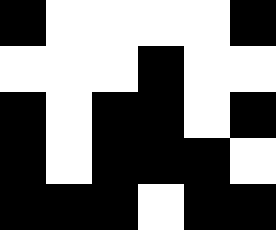[["black", "white", "white", "white", "white", "black"], ["white", "white", "white", "black", "white", "white"], ["black", "white", "black", "black", "white", "black"], ["black", "white", "black", "black", "black", "white"], ["black", "black", "black", "white", "black", "black"]]